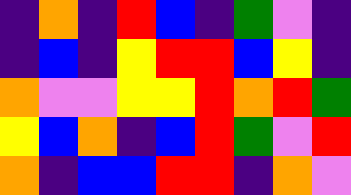[["indigo", "orange", "indigo", "red", "blue", "indigo", "green", "violet", "indigo"], ["indigo", "blue", "indigo", "yellow", "red", "red", "blue", "yellow", "indigo"], ["orange", "violet", "violet", "yellow", "yellow", "red", "orange", "red", "green"], ["yellow", "blue", "orange", "indigo", "blue", "red", "green", "violet", "red"], ["orange", "indigo", "blue", "blue", "red", "red", "indigo", "orange", "violet"]]